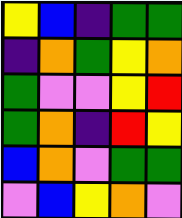[["yellow", "blue", "indigo", "green", "green"], ["indigo", "orange", "green", "yellow", "orange"], ["green", "violet", "violet", "yellow", "red"], ["green", "orange", "indigo", "red", "yellow"], ["blue", "orange", "violet", "green", "green"], ["violet", "blue", "yellow", "orange", "violet"]]